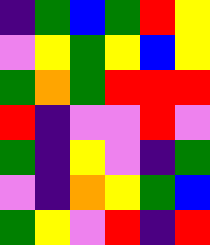[["indigo", "green", "blue", "green", "red", "yellow"], ["violet", "yellow", "green", "yellow", "blue", "yellow"], ["green", "orange", "green", "red", "red", "red"], ["red", "indigo", "violet", "violet", "red", "violet"], ["green", "indigo", "yellow", "violet", "indigo", "green"], ["violet", "indigo", "orange", "yellow", "green", "blue"], ["green", "yellow", "violet", "red", "indigo", "red"]]